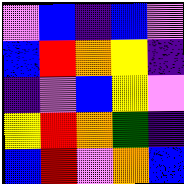[["violet", "blue", "indigo", "blue", "violet"], ["blue", "red", "orange", "yellow", "indigo"], ["indigo", "violet", "blue", "yellow", "violet"], ["yellow", "red", "orange", "green", "indigo"], ["blue", "red", "violet", "orange", "blue"]]